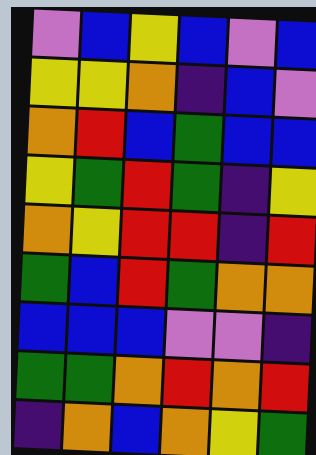[["violet", "blue", "yellow", "blue", "violet", "blue"], ["yellow", "yellow", "orange", "indigo", "blue", "violet"], ["orange", "red", "blue", "green", "blue", "blue"], ["yellow", "green", "red", "green", "indigo", "yellow"], ["orange", "yellow", "red", "red", "indigo", "red"], ["green", "blue", "red", "green", "orange", "orange"], ["blue", "blue", "blue", "violet", "violet", "indigo"], ["green", "green", "orange", "red", "orange", "red"], ["indigo", "orange", "blue", "orange", "yellow", "green"]]